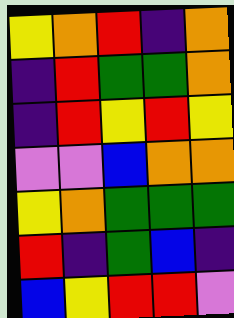[["yellow", "orange", "red", "indigo", "orange"], ["indigo", "red", "green", "green", "orange"], ["indigo", "red", "yellow", "red", "yellow"], ["violet", "violet", "blue", "orange", "orange"], ["yellow", "orange", "green", "green", "green"], ["red", "indigo", "green", "blue", "indigo"], ["blue", "yellow", "red", "red", "violet"]]